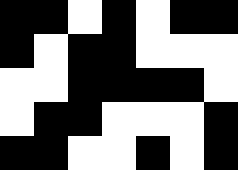[["black", "black", "white", "black", "white", "black", "black"], ["black", "white", "black", "black", "white", "white", "white"], ["white", "white", "black", "black", "black", "black", "white"], ["white", "black", "black", "white", "white", "white", "black"], ["black", "black", "white", "white", "black", "white", "black"]]